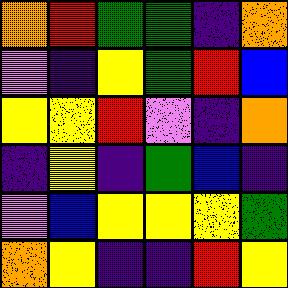[["orange", "red", "green", "green", "indigo", "orange"], ["violet", "indigo", "yellow", "green", "red", "blue"], ["yellow", "yellow", "red", "violet", "indigo", "orange"], ["indigo", "yellow", "indigo", "green", "blue", "indigo"], ["violet", "blue", "yellow", "yellow", "yellow", "green"], ["orange", "yellow", "indigo", "indigo", "red", "yellow"]]